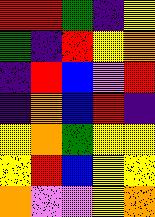[["red", "red", "green", "indigo", "yellow"], ["green", "indigo", "red", "yellow", "orange"], ["indigo", "red", "blue", "violet", "red"], ["indigo", "orange", "blue", "red", "indigo"], ["yellow", "orange", "green", "yellow", "yellow"], ["yellow", "red", "blue", "yellow", "yellow"], ["orange", "violet", "violet", "yellow", "orange"]]